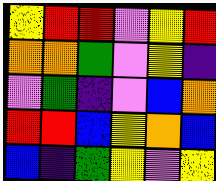[["yellow", "red", "red", "violet", "yellow", "red"], ["orange", "orange", "green", "violet", "yellow", "indigo"], ["violet", "green", "indigo", "violet", "blue", "orange"], ["red", "red", "blue", "yellow", "orange", "blue"], ["blue", "indigo", "green", "yellow", "violet", "yellow"]]